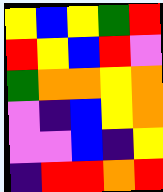[["yellow", "blue", "yellow", "green", "red"], ["red", "yellow", "blue", "red", "violet"], ["green", "orange", "orange", "yellow", "orange"], ["violet", "indigo", "blue", "yellow", "orange"], ["violet", "violet", "blue", "indigo", "yellow"], ["indigo", "red", "red", "orange", "red"]]